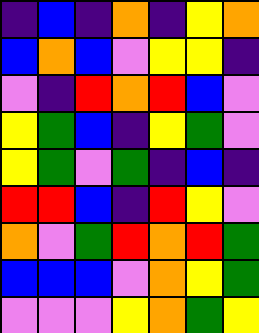[["indigo", "blue", "indigo", "orange", "indigo", "yellow", "orange"], ["blue", "orange", "blue", "violet", "yellow", "yellow", "indigo"], ["violet", "indigo", "red", "orange", "red", "blue", "violet"], ["yellow", "green", "blue", "indigo", "yellow", "green", "violet"], ["yellow", "green", "violet", "green", "indigo", "blue", "indigo"], ["red", "red", "blue", "indigo", "red", "yellow", "violet"], ["orange", "violet", "green", "red", "orange", "red", "green"], ["blue", "blue", "blue", "violet", "orange", "yellow", "green"], ["violet", "violet", "violet", "yellow", "orange", "green", "yellow"]]